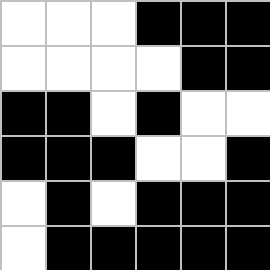[["white", "white", "white", "black", "black", "black"], ["white", "white", "white", "white", "black", "black"], ["black", "black", "white", "black", "white", "white"], ["black", "black", "black", "white", "white", "black"], ["white", "black", "white", "black", "black", "black"], ["white", "black", "black", "black", "black", "black"]]